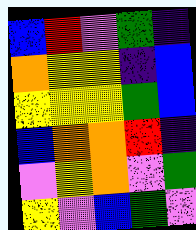[["blue", "red", "violet", "green", "indigo"], ["orange", "yellow", "yellow", "indigo", "blue"], ["yellow", "yellow", "yellow", "green", "blue"], ["blue", "orange", "orange", "red", "indigo"], ["violet", "yellow", "orange", "violet", "green"], ["yellow", "violet", "blue", "green", "violet"]]